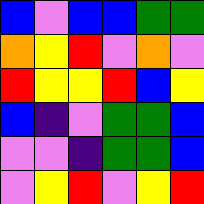[["blue", "violet", "blue", "blue", "green", "green"], ["orange", "yellow", "red", "violet", "orange", "violet"], ["red", "yellow", "yellow", "red", "blue", "yellow"], ["blue", "indigo", "violet", "green", "green", "blue"], ["violet", "violet", "indigo", "green", "green", "blue"], ["violet", "yellow", "red", "violet", "yellow", "red"]]